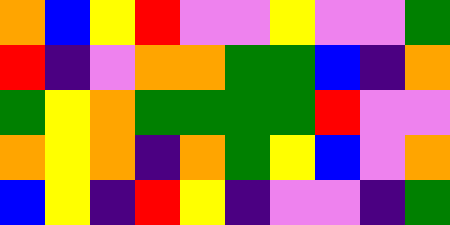[["orange", "blue", "yellow", "red", "violet", "violet", "yellow", "violet", "violet", "green"], ["red", "indigo", "violet", "orange", "orange", "green", "green", "blue", "indigo", "orange"], ["green", "yellow", "orange", "green", "green", "green", "green", "red", "violet", "violet"], ["orange", "yellow", "orange", "indigo", "orange", "green", "yellow", "blue", "violet", "orange"], ["blue", "yellow", "indigo", "red", "yellow", "indigo", "violet", "violet", "indigo", "green"]]